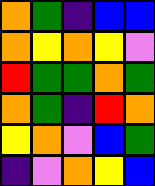[["orange", "green", "indigo", "blue", "blue"], ["orange", "yellow", "orange", "yellow", "violet"], ["red", "green", "green", "orange", "green"], ["orange", "green", "indigo", "red", "orange"], ["yellow", "orange", "violet", "blue", "green"], ["indigo", "violet", "orange", "yellow", "blue"]]